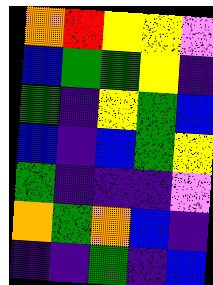[["orange", "red", "yellow", "yellow", "violet"], ["blue", "green", "green", "yellow", "indigo"], ["green", "indigo", "yellow", "green", "blue"], ["blue", "indigo", "blue", "green", "yellow"], ["green", "indigo", "indigo", "indigo", "violet"], ["orange", "green", "orange", "blue", "indigo"], ["indigo", "indigo", "green", "indigo", "blue"]]